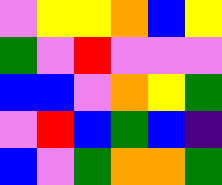[["violet", "yellow", "yellow", "orange", "blue", "yellow"], ["green", "violet", "red", "violet", "violet", "violet"], ["blue", "blue", "violet", "orange", "yellow", "green"], ["violet", "red", "blue", "green", "blue", "indigo"], ["blue", "violet", "green", "orange", "orange", "green"]]